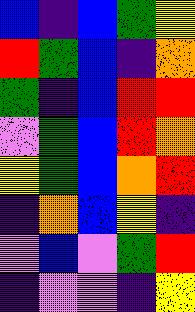[["blue", "indigo", "blue", "green", "yellow"], ["red", "green", "blue", "indigo", "orange"], ["green", "indigo", "blue", "red", "red"], ["violet", "green", "blue", "red", "orange"], ["yellow", "green", "blue", "orange", "red"], ["indigo", "orange", "blue", "yellow", "indigo"], ["violet", "blue", "violet", "green", "red"], ["indigo", "violet", "violet", "indigo", "yellow"]]